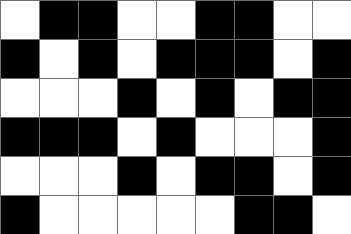[["white", "black", "black", "white", "white", "black", "black", "white", "white"], ["black", "white", "black", "white", "black", "black", "black", "white", "black"], ["white", "white", "white", "black", "white", "black", "white", "black", "black"], ["black", "black", "black", "white", "black", "white", "white", "white", "black"], ["white", "white", "white", "black", "white", "black", "black", "white", "black"], ["black", "white", "white", "white", "white", "white", "black", "black", "white"]]